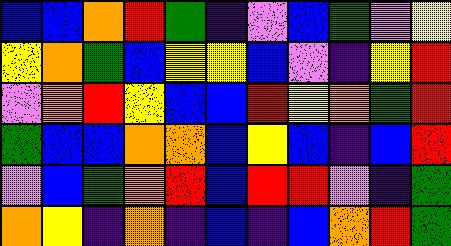[["blue", "blue", "orange", "red", "green", "indigo", "violet", "blue", "green", "violet", "yellow"], ["yellow", "orange", "green", "blue", "yellow", "yellow", "blue", "violet", "indigo", "yellow", "red"], ["violet", "orange", "red", "yellow", "blue", "blue", "red", "yellow", "orange", "green", "red"], ["green", "blue", "blue", "orange", "orange", "blue", "yellow", "blue", "indigo", "blue", "red"], ["violet", "blue", "green", "orange", "red", "blue", "red", "red", "violet", "indigo", "green"], ["orange", "yellow", "indigo", "orange", "indigo", "blue", "indigo", "blue", "orange", "red", "green"]]